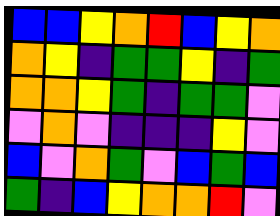[["blue", "blue", "yellow", "orange", "red", "blue", "yellow", "orange"], ["orange", "yellow", "indigo", "green", "green", "yellow", "indigo", "green"], ["orange", "orange", "yellow", "green", "indigo", "green", "green", "violet"], ["violet", "orange", "violet", "indigo", "indigo", "indigo", "yellow", "violet"], ["blue", "violet", "orange", "green", "violet", "blue", "green", "blue"], ["green", "indigo", "blue", "yellow", "orange", "orange", "red", "violet"]]